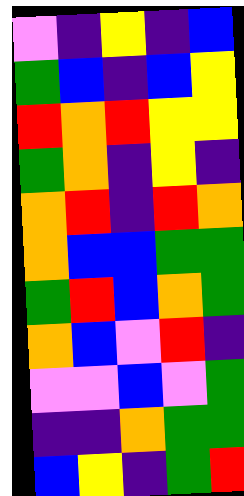[["violet", "indigo", "yellow", "indigo", "blue"], ["green", "blue", "indigo", "blue", "yellow"], ["red", "orange", "red", "yellow", "yellow"], ["green", "orange", "indigo", "yellow", "indigo"], ["orange", "red", "indigo", "red", "orange"], ["orange", "blue", "blue", "green", "green"], ["green", "red", "blue", "orange", "green"], ["orange", "blue", "violet", "red", "indigo"], ["violet", "violet", "blue", "violet", "green"], ["indigo", "indigo", "orange", "green", "green"], ["blue", "yellow", "indigo", "green", "red"]]